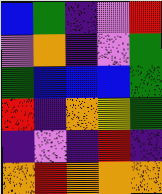[["blue", "green", "indigo", "violet", "red"], ["violet", "orange", "indigo", "violet", "green"], ["green", "blue", "blue", "blue", "green"], ["red", "indigo", "orange", "yellow", "green"], ["indigo", "violet", "indigo", "red", "indigo"], ["orange", "red", "orange", "orange", "orange"]]